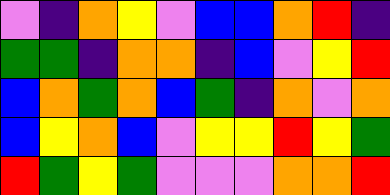[["violet", "indigo", "orange", "yellow", "violet", "blue", "blue", "orange", "red", "indigo"], ["green", "green", "indigo", "orange", "orange", "indigo", "blue", "violet", "yellow", "red"], ["blue", "orange", "green", "orange", "blue", "green", "indigo", "orange", "violet", "orange"], ["blue", "yellow", "orange", "blue", "violet", "yellow", "yellow", "red", "yellow", "green"], ["red", "green", "yellow", "green", "violet", "violet", "violet", "orange", "orange", "red"]]